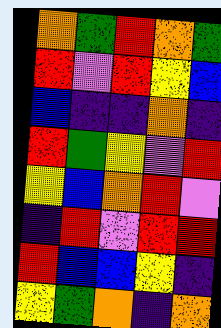[["orange", "green", "red", "orange", "green"], ["red", "violet", "red", "yellow", "blue"], ["blue", "indigo", "indigo", "orange", "indigo"], ["red", "green", "yellow", "violet", "red"], ["yellow", "blue", "orange", "red", "violet"], ["indigo", "red", "violet", "red", "red"], ["red", "blue", "blue", "yellow", "indigo"], ["yellow", "green", "orange", "indigo", "orange"]]